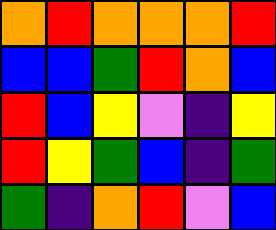[["orange", "red", "orange", "orange", "orange", "red"], ["blue", "blue", "green", "red", "orange", "blue"], ["red", "blue", "yellow", "violet", "indigo", "yellow"], ["red", "yellow", "green", "blue", "indigo", "green"], ["green", "indigo", "orange", "red", "violet", "blue"]]